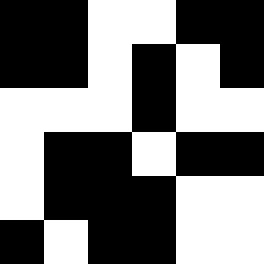[["black", "black", "white", "white", "black", "black"], ["black", "black", "white", "black", "white", "black"], ["white", "white", "white", "black", "white", "white"], ["white", "black", "black", "white", "black", "black"], ["white", "black", "black", "black", "white", "white"], ["black", "white", "black", "black", "white", "white"]]